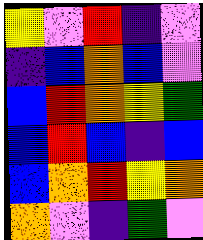[["yellow", "violet", "red", "indigo", "violet"], ["indigo", "blue", "orange", "blue", "violet"], ["blue", "red", "orange", "yellow", "green"], ["blue", "red", "blue", "indigo", "blue"], ["blue", "orange", "red", "yellow", "orange"], ["orange", "violet", "indigo", "green", "violet"]]